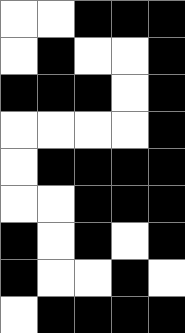[["white", "white", "black", "black", "black"], ["white", "black", "white", "white", "black"], ["black", "black", "black", "white", "black"], ["white", "white", "white", "white", "black"], ["white", "black", "black", "black", "black"], ["white", "white", "black", "black", "black"], ["black", "white", "black", "white", "black"], ["black", "white", "white", "black", "white"], ["white", "black", "black", "black", "black"]]